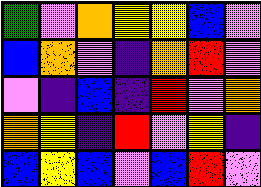[["green", "violet", "orange", "yellow", "yellow", "blue", "violet"], ["blue", "orange", "violet", "indigo", "orange", "red", "violet"], ["violet", "indigo", "blue", "indigo", "red", "violet", "orange"], ["orange", "yellow", "indigo", "red", "violet", "yellow", "indigo"], ["blue", "yellow", "blue", "violet", "blue", "red", "violet"]]